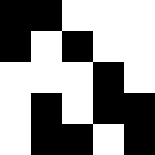[["black", "black", "white", "white", "white"], ["black", "white", "black", "white", "white"], ["white", "white", "white", "black", "white"], ["white", "black", "white", "black", "black"], ["white", "black", "black", "white", "black"]]